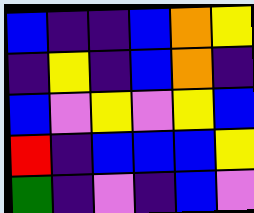[["blue", "indigo", "indigo", "blue", "orange", "yellow"], ["indigo", "yellow", "indigo", "blue", "orange", "indigo"], ["blue", "violet", "yellow", "violet", "yellow", "blue"], ["red", "indigo", "blue", "blue", "blue", "yellow"], ["green", "indigo", "violet", "indigo", "blue", "violet"]]